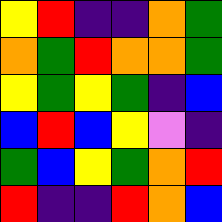[["yellow", "red", "indigo", "indigo", "orange", "green"], ["orange", "green", "red", "orange", "orange", "green"], ["yellow", "green", "yellow", "green", "indigo", "blue"], ["blue", "red", "blue", "yellow", "violet", "indigo"], ["green", "blue", "yellow", "green", "orange", "red"], ["red", "indigo", "indigo", "red", "orange", "blue"]]